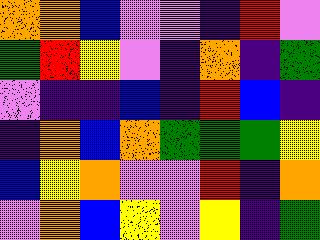[["orange", "orange", "blue", "violet", "violet", "indigo", "red", "violet"], ["green", "red", "yellow", "violet", "indigo", "orange", "indigo", "green"], ["violet", "indigo", "indigo", "blue", "indigo", "red", "blue", "indigo"], ["indigo", "orange", "blue", "orange", "green", "green", "green", "yellow"], ["blue", "yellow", "orange", "violet", "violet", "red", "indigo", "orange"], ["violet", "orange", "blue", "yellow", "violet", "yellow", "indigo", "green"]]